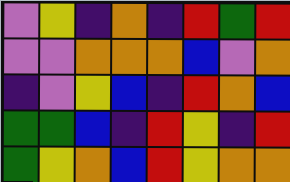[["violet", "yellow", "indigo", "orange", "indigo", "red", "green", "red"], ["violet", "violet", "orange", "orange", "orange", "blue", "violet", "orange"], ["indigo", "violet", "yellow", "blue", "indigo", "red", "orange", "blue"], ["green", "green", "blue", "indigo", "red", "yellow", "indigo", "red"], ["green", "yellow", "orange", "blue", "red", "yellow", "orange", "orange"]]